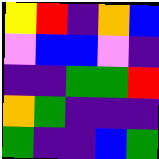[["yellow", "red", "indigo", "orange", "blue"], ["violet", "blue", "blue", "violet", "indigo"], ["indigo", "indigo", "green", "green", "red"], ["orange", "green", "indigo", "indigo", "indigo"], ["green", "indigo", "indigo", "blue", "green"]]